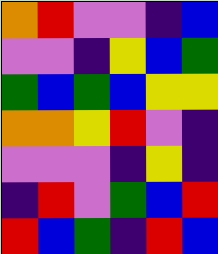[["orange", "red", "violet", "violet", "indigo", "blue"], ["violet", "violet", "indigo", "yellow", "blue", "green"], ["green", "blue", "green", "blue", "yellow", "yellow"], ["orange", "orange", "yellow", "red", "violet", "indigo"], ["violet", "violet", "violet", "indigo", "yellow", "indigo"], ["indigo", "red", "violet", "green", "blue", "red"], ["red", "blue", "green", "indigo", "red", "blue"]]